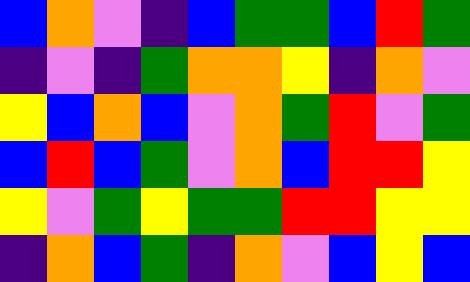[["blue", "orange", "violet", "indigo", "blue", "green", "green", "blue", "red", "green"], ["indigo", "violet", "indigo", "green", "orange", "orange", "yellow", "indigo", "orange", "violet"], ["yellow", "blue", "orange", "blue", "violet", "orange", "green", "red", "violet", "green"], ["blue", "red", "blue", "green", "violet", "orange", "blue", "red", "red", "yellow"], ["yellow", "violet", "green", "yellow", "green", "green", "red", "red", "yellow", "yellow"], ["indigo", "orange", "blue", "green", "indigo", "orange", "violet", "blue", "yellow", "blue"]]